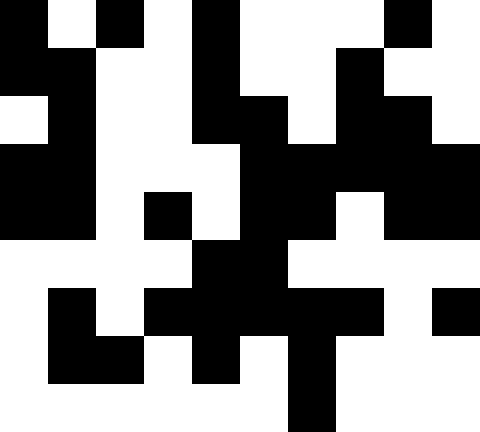[["black", "white", "black", "white", "black", "white", "white", "white", "black", "white"], ["black", "black", "white", "white", "black", "white", "white", "black", "white", "white"], ["white", "black", "white", "white", "black", "black", "white", "black", "black", "white"], ["black", "black", "white", "white", "white", "black", "black", "black", "black", "black"], ["black", "black", "white", "black", "white", "black", "black", "white", "black", "black"], ["white", "white", "white", "white", "black", "black", "white", "white", "white", "white"], ["white", "black", "white", "black", "black", "black", "black", "black", "white", "black"], ["white", "black", "black", "white", "black", "white", "black", "white", "white", "white"], ["white", "white", "white", "white", "white", "white", "black", "white", "white", "white"]]